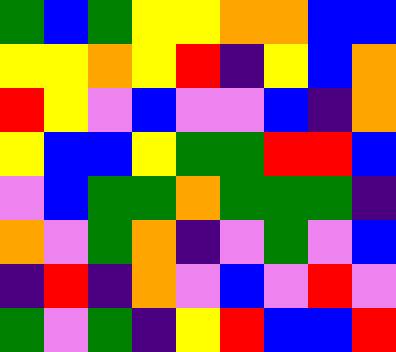[["green", "blue", "green", "yellow", "yellow", "orange", "orange", "blue", "blue"], ["yellow", "yellow", "orange", "yellow", "red", "indigo", "yellow", "blue", "orange"], ["red", "yellow", "violet", "blue", "violet", "violet", "blue", "indigo", "orange"], ["yellow", "blue", "blue", "yellow", "green", "green", "red", "red", "blue"], ["violet", "blue", "green", "green", "orange", "green", "green", "green", "indigo"], ["orange", "violet", "green", "orange", "indigo", "violet", "green", "violet", "blue"], ["indigo", "red", "indigo", "orange", "violet", "blue", "violet", "red", "violet"], ["green", "violet", "green", "indigo", "yellow", "red", "blue", "blue", "red"]]